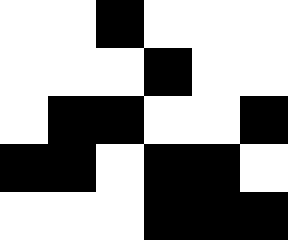[["white", "white", "black", "white", "white", "white"], ["white", "white", "white", "black", "white", "white"], ["white", "black", "black", "white", "white", "black"], ["black", "black", "white", "black", "black", "white"], ["white", "white", "white", "black", "black", "black"]]